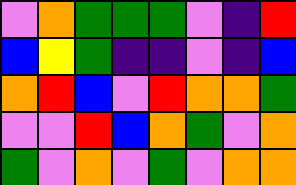[["violet", "orange", "green", "green", "green", "violet", "indigo", "red"], ["blue", "yellow", "green", "indigo", "indigo", "violet", "indigo", "blue"], ["orange", "red", "blue", "violet", "red", "orange", "orange", "green"], ["violet", "violet", "red", "blue", "orange", "green", "violet", "orange"], ["green", "violet", "orange", "violet", "green", "violet", "orange", "orange"]]